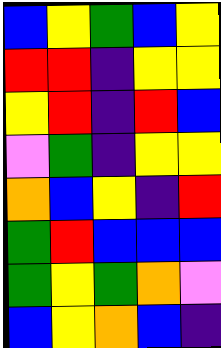[["blue", "yellow", "green", "blue", "yellow"], ["red", "red", "indigo", "yellow", "yellow"], ["yellow", "red", "indigo", "red", "blue"], ["violet", "green", "indigo", "yellow", "yellow"], ["orange", "blue", "yellow", "indigo", "red"], ["green", "red", "blue", "blue", "blue"], ["green", "yellow", "green", "orange", "violet"], ["blue", "yellow", "orange", "blue", "indigo"]]